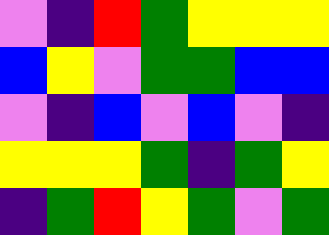[["violet", "indigo", "red", "green", "yellow", "yellow", "yellow"], ["blue", "yellow", "violet", "green", "green", "blue", "blue"], ["violet", "indigo", "blue", "violet", "blue", "violet", "indigo"], ["yellow", "yellow", "yellow", "green", "indigo", "green", "yellow"], ["indigo", "green", "red", "yellow", "green", "violet", "green"]]